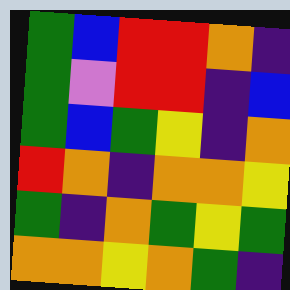[["green", "blue", "red", "red", "orange", "indigo"], ["green", "violet", "red", "red", "indigo", "blue"], ["green", "blue", "green", "yellow", "indigo", "orange"], ["red", "orange", "indigo", "orange", "orange", "yellow"], ["green", "indigo", "orange", "green", "yellow", "green"], ["orange", "orange", "yellow", "orange", "green", "indigo"]]